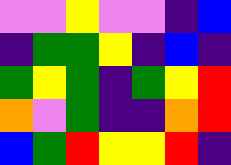[["violet", "violet", "yellow", "violet", "violet", "indigo", "blue"], ["indigo", "green", "green", "yellow", "indigo", "blue", "indigo"], ["green", "yellow", "green", "indigo", "green", "yellow", "red"], ["orange", "violet", "green", "indigo", "indigo", "orange", "red"], ["blue", "green", "red", "yellow", "yellow", "red", "indigo"]]